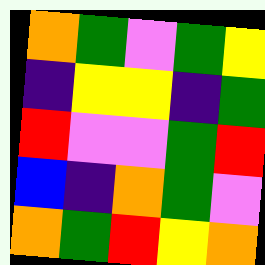[["orange", "green", "violet", "green", "yellow"], ["indigo", "yellow", "yellow", "indigo", "green"], ["red", "violet", "violet", "green", "red"], ["blue", "indigo", "orange", "green", "violet"], ["orange", "green", "red", "yellow", "orange"]]